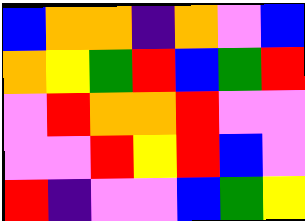[["blue", "orange", "orange", "indigo", "orange", "violet", "blue"], ["orange", "yellow", "green", "red", "blue", "green", "red"], ["violet", "red", "orange", "orange", "red", "violet", "violet"], ["violet", "violet", "red", "yellow", "red", "blue", "violet"], ["red", "indigo", "violet", "violet", "blue", "green", "yellow"]]